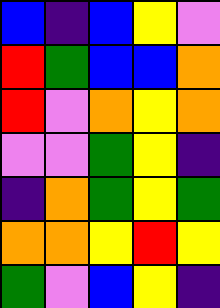[["blue", "indigo", "blue", "yellow", "violet"], ["red", "green", "blue", "blue", "orange"], ["red", "violet", "orange", "yellow", "orange"], ["violet", "violet", "green", "yellow", "indigo"], ["indigo", "orange", "green", "yellow", "green"], ["orange", "orange", "yellow", "red", "yellow"], ["green", "violet", "blue", "yellow", "indigo"]]